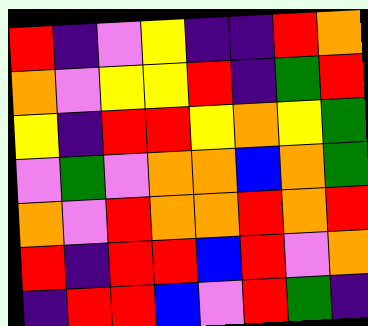[["red", "indigo", "violet", "yellow", "indigo", "indigo", "red", "orange"], ["orange", "violet", "yellow", "yellow", "red", "indigo", "green", "red"], ["yellow", "indigo", "red", "red", "yellow", "orange", "yellow", "green"], ["violet", "green", "violet", "orange", "orange", "blue", "orange", "green"], ["orange", "violet", "red", "orange", "orange", "red", "orange", "red"], ["red", "indigo", "red", "red", "blue", "red", "violet", "orange"], ["indigo", "red", "red", "blue", "violet", "red", "green", "indigo"]]